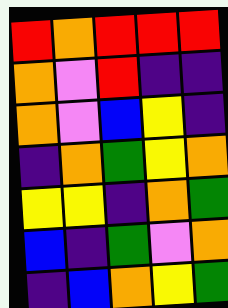[["red", "orange", "red", "red", "red"], ["orange", "violet", "red", "indigo", "indigo"], ["orange", "violet", "blue", "yellow", "indigo"], ["indigo", "orange", "green", "yellow", "orange"], ["yellow", "yellow", "indigo", "orange", "green"], ["blue", "indigo", "green", "violet", "orange"], ["indigo", "blue", "orange", "yellow", "green"]]